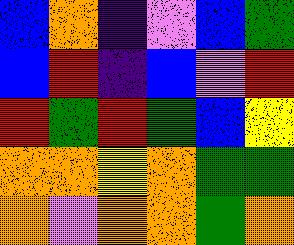[["blue", "orange", "indigo", "violet", "blue", "green"], ["blue", "red", "indigo", "blue", "violet", "red"], ["red", "green", "red", "green", "blue", "yellow"], ["orange", "orange", "yellow", "orange", "green", "green"], ["orange", "violet", "orange", "orange", "green", "orange"]]